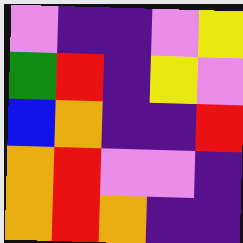[["violet", "indigo", "indigo", "violet", "yellow"], ["green", "red", "indigo", "yellow", "violet"], ["blue", "orange", "indigo", "indigo", "red"], ["orange", "red", "violet", "violet", "indigo"], ["orange", "red", "orange", "indigo", "indigo"]]